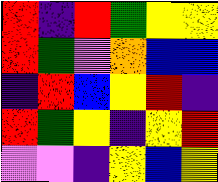[["red", "indigo", "red", "green", "yellow", "yellow"], ["red", "green", "violet", "orange", "blue", "blue"], ["indigo", "red", "blue", "yellow", "red", "indigo"], ["red", "green", "yellow", "indigo", "yellow", "red"], ["violet", "violet", "indigo", "yellow", "blue", "yellow"]]